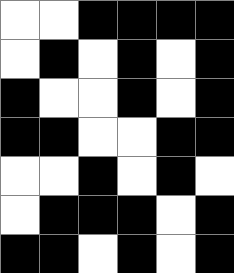[["white", "white", "black", "black", "black", "black"], ["white", "black", "white", "black", "white", "black"], ["black", "white", "white", "black", "white", "black"], ["black", "black", "white", "white", "black", "black"], ["white", "white", "black", "white", "black", "white"], ["white", "black", "black", "black", "white", "black"], ["black", "black", "white", "black", "white", "black"]]